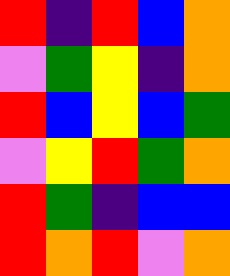[["red", "indigo", "red", "blue", "orange"], ["violet", "green", "yellow", "indigo", "orange"], ["red", "blue", "yellow", "blue", "green"], ["violet", "yellow", "red", "green", "orange"], ["red", "green", "indigo", "blue", "blue"], ["red", "orange", "red", "violet", "orange"]]